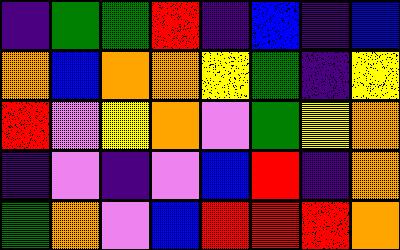[["indigo", "green", "green", "red", "indigo", "blue", "indigo", "blue"], ["orange", "blue", "orange", "orange", "yellow", "green", "indigo", "yellow"], ["red", "violet", "yellow", "orange", "violet", "green", "yellow", "orange"], ["indigo", "violet", "indigo", "violet", "blue", "red", "indigo", "orange"], ["green", "orange", "violet", "blue", "red", "red", "red", "orange"]]